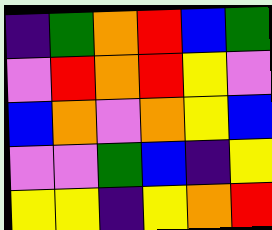[["indigo", "green", "orange", "red", "blue", "green"], ["violet", "red", "orange", "red", "yellow", "violet"], ["blue", "orange", "violet", "orange", "yellow", "blue"], ["violet", "violet", "green", "blue", "indigo", "yellow"], ["yellow", "yellow", "indigo", "yellow", "orange", "red"]]